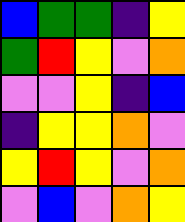[["blue", "green", "green", "indigo", "yellow"], ["green", "red", "yellow", "violet", "orange"], ["violet", "violet", "yellow", "indigo", "blue"], ["indigo", "yellow", "yellow", "orange", "violet"], ["yellow", "red", "yellow", "violet", "orange"], ["violet", "blue", "violet", "orange", "yellow"]]